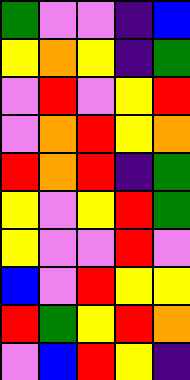[["green", "violet", "violet", "indigo", "blue"], ["yellow", "orange", "yellow", "indigo", "green"], ["violet", "red", "violet", "yellow", "red"], ["violet", "orange", "red", "yellow", "orange"], ["red", "orange", "red", "indigo", "green"], ["yellow", "violet", "yellow", "red", "green"], ["yellow", "violet", "violet", "red", "violet"], ["blue", "violet", "red", "yellow", "yellow"], ["red", "green", "yellow", "red", "orange"], ["violet", "blue", "red", "yellow", "indigo"]]